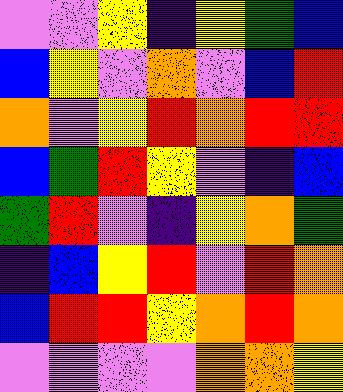[["violet", "violet", "yellow", "indigo", "yellow", "green", "blue"], ["blue", "yellow", "violet", "orange", "violet", "blue", "red"], ["orange", "violet", "yellow", "red", "orange", "red", "red"], ["blue", "green", "red", "yellow", "violet", "indigo", "blue"], ["green", "red", "violet", "indigo", "yellow", "orange", "green"], ["indigo", "blue", "yellow", "red", "violet", "red", "orange"], ["blue", "red", "red", "yellow", "orange", "red", "orange"], ["violet", "violet", "violet", "violet", "orange", "orange", "yellow"]]